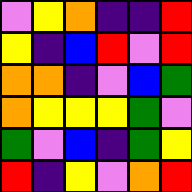[["violet", "yellow", "orange", "indigo", "indigo", "red"], ["yellow", "indigo", "blue", "red", "violet", "red"], ["orange", "orange", "indigo", "violet", "blue", "green"], ["orange", "yellow", "yellow", "yellow", "green", "violet"], ["green", "violet", "blue", "indigo", "green", "yellow"], ["red", "indigo", "yellow", "violet", "orange", "red"]]